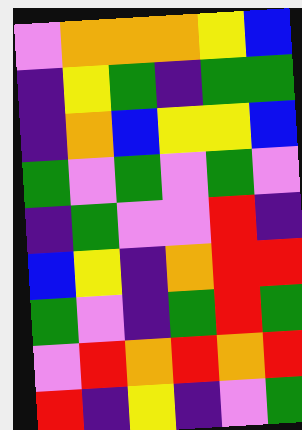[["violet", "orange", "orange", "orange", "yellow", "blue"], ["indigo", "yellow", "green", "indigo", "green", "green"], ["indigo", "orange", "blue", "yellow", "yellow", "blue"], ["green", "violet", "green", "violet", "green", "violet"], ["indigo", "green", "violet", "violet", "red", "indigo"], ["blue", "yellow", "indigo", "orange", "red", "red"], ["green", "violet", "indigo", "green", "red", "green"], ["violet", "red", "orange", "red", "orange", "red"], ["red", "indigo", "yellow", "indigo", "violet", "green"]]